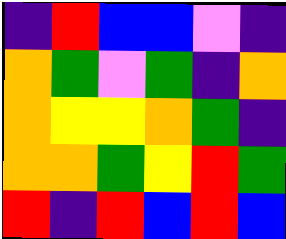[["indigo", "red", "blue", "blue", "violet", "indigo"], ["orange", "green", "violet", "green", "indigo", "orange"], ["orange", "yellow", "yellow", "orange", "green", "indigo"], ["orange", "orange", "green", "yellow", "red", "green"], ["red", "indigo", "red", "blue", "red", "blue"]]